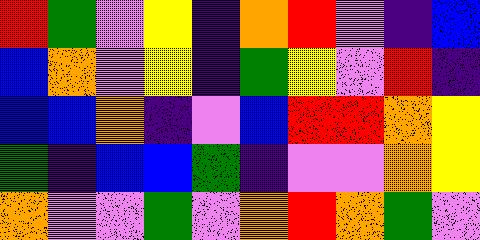[["red", "green", "violet", "yellow", "indigo", "orange", "red", "violet", "indigo", "blue"], ["blue", "orange", "violet", "yellow", "indigo", "green", "yellow", "violet", "red", "indigo"], ["blue", "blue", "orange", "indigo", "violet", "blue", "red", "red", "orange", "yellow"], ["green", "indigo", "blue", "blue", "green", "indigo", "violet", "violet", "orange", "yellow"], ["orange", "violet", "violet", "green", "violet", "orange", "red", "orange", "green", "violet"]]